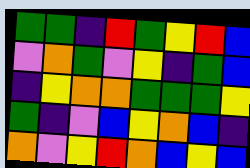[["green", "green", "indigo", "red", "green", "yellow", "red", "blue"], ["violet", "orange", "green", "violet", "yellow", "indigo", "green", "blue"], ["indigo", "yellow", "orange", "orange", "green", "green", "green", "yellow"], ["green", "indigo", "violet", "blue", "yellow", "orange", "blue", "indigo"], ["orange", "violet", "yellow", "red", "orange", "blue", "yellow", "blue"]]